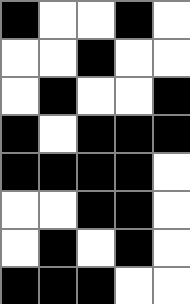[["black", "white", "white", "black", "white"], ["white", "white", "black", "white", "white"], ["white", "black", "white", "white", "black"], ["black", "white", "black", "black", "black"], ["black", "black", "black", "black", "white"], ["white", "white", "black", "black", "white"], ["white", "black", "white", "black", "white"], ["black", "black", "black", "white", "white"]]